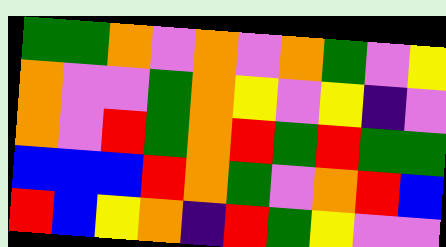[["green", "green", "orange", "violet", "orange", "violet", "orange", "green", "violet", "yellow"], ["orange", "violet", "violet", "green", "orange", "yellow", "violet", "yellow", "indigo", "violet"], ["orange", "violet", "red", "green", "orange", "red", "green", "red", "green", "green"], ["blue", "blue", "blue", "red", "orange", "green", "violet", "orange", "red", "blue"], ["red", "blue", "yellow", "orange", "indigo", "red", "green", "yellow", "violet", "violet"]]